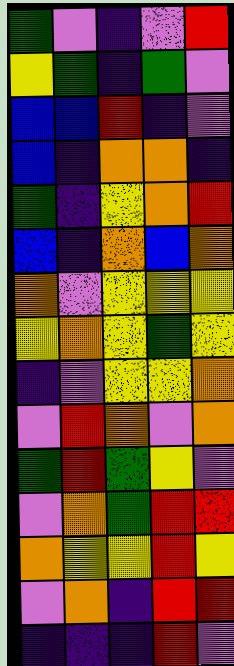[["green", "violet", "indigo", "violet", "red"], ["yellow", "green", "indigo", "green", "violet"], ["blue", "blue", "red", "indigo", "violet"], ["blue", "indigo", "orange", "orange", "indigo"], ["green", "indigo", "yellow", "orange", "red"], ["blue", "indigo", "orange", "blue", "orange"], ["orange", "violet", "yellow", "yellow", "yellow"], ["yellow", "orange", "yellow", "green", "yellow"], ["indigo", "violet", "yellow", "yellow", "orange"], ["violet", "red", "orange", "violet", "orange"], ["green", "red", "green", "yellow", "violet"], ["violet", "orange", "green", "red", "red"], ["orange", "yellow", "yellow", "red", "yellow"], ["violet", "orange", "indigo", "red", "red"], ["indigo", "indigo", "indigo", "red", "violet"]]